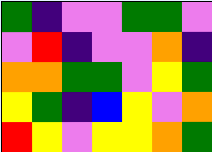[["green", "indigo", "violet", "violet", "green", "green", "violet"], ["violet", "red", "indigo", "violet", "violet", "orange", "indigo"], ["orange", "orange", "green", "green", "violet", "yellow", "green"], ["yellow", "green", "indigo", "blue", "yellow", "violet", "orange"], ["red", "yellow", "violet", "yellow", "yellow", "orange", "green"]]